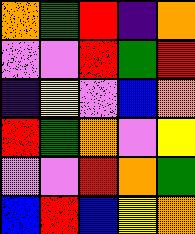[["orange", "green", "red", "indigo", "orange"], ["violet", "violet", "red", "green", "red"], ["indigo", "yellow", "violet", "blue", "orange"], ["red", "green", "orange", "violet", "yellow"], ["violet", "violet", "red", "orange", "green"], ["blue", "red", "blue", "yellow", "orange"]]